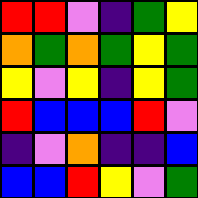[["red", "red", "violet", "indigo", "green", "yellow"], ["orange", "green", "orange", "green", "yellow", "green"], ["yellow", "violet", "yellow", "indigo", "yellow", "green"], ["red", "blue", "blue", "blue", "red", "violet"], ["indigo", "violet", "orange", "indigo", "indigo", "blue"], ["blue", "blue", "red", "yellow", "violet", "green"]]